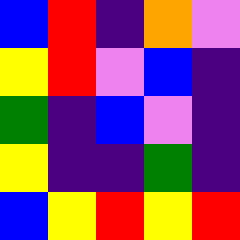[["blue", "red", "indigo", "orange", "violet"], ["yellow", "red", "violet", "blue", "indigo"], ["green", "indigo", "blue", "violet", "indigo"], ["yellow", "indigo", "indigo", "green", "indigo"], ["blue", "yellow", "red", "yellow", "red"]]